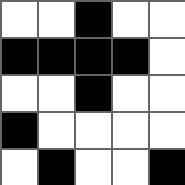[["white", "white", "black", "white", "white"], ["black", "black", "black", "black", "white"], ["white", "white", "black", "white", "white"], ["black", "white", "white", "white", "white"], ["white", "black", "white", "white", "black"]]